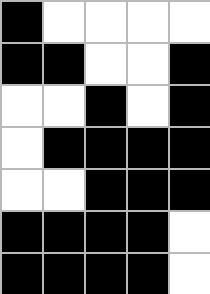[["black", "white", "white", "white", "white"], ["black", "black", "white", "white", "black"], ["white", "white", "black", "white", "black"], ["white", "black", "black", "black", "black"], ["white", "white", "black", "black", "black"], ["black", "black", "black", "black", "white"], ["black", "black", "black", "black", "white"]]